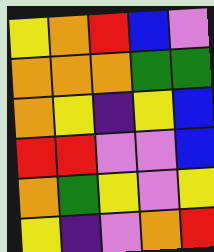[["yellow", "orange", "red", "blue", "violet"], ["orange", "orange", "orange", "green", "green"], ["orange", "yellow", "indigo", "yellow", "blue"], ["red", "red", "violet", "violet", "blue"], ["orange", "green", "yellow", "violet", "yellow"], ["yellow", "indigo", "violet", "orange", "red"]]